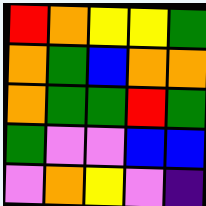[["red", "orange", "yellow", "yellow", "green"], ["orange", "green", "blue", "orange", "orange"], ["orange", "green", "green", "red", "green"], ["green", "violet", "violet", "blue", "blue"], ["violet", "orange", "yellow", "violet", "indigo"]]